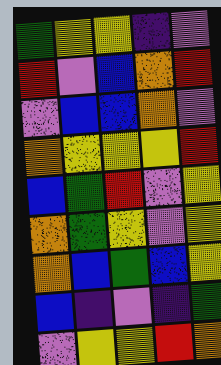[["green", "yellow", "yellow", "indigo", "violet"], ["red", "violet", "blue", "orange", "red"], ["violet", "blue", "blue", "orange", "violet"], ["orange", "yellow", "yellow", "yellow", "red"], ["blue", "green", "red", "violet", "yellow"], ["orange", "green", "yellow", "violet", "yellow"], ["orange", "blue", "green", "blue", "yellow"], ["blue", "indigo", "violet", "indigo", "green"], ["violet", "yellow", "yellow", "red", "orange"]]